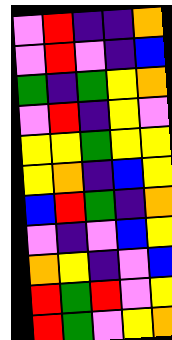[["violet", "red", "indigo", "indigo", "orange"], ["violet", "red", "violet", "indigo", "blue"], ["green", "indigo", "green", "yellow", "orange"], ["violet", "red", "indigo", "yellow", "violet"], ["yellow", "yellow", "green", "yellow", "yellow"], ["yellow", "orange", "indigo", "blue", "yellow"], ["blue", "red", "green", "indigo", "orange"], ["violet", "indigo", "violet", "blue", "yellow"], ["orange", "yellow", "indigo", "violet", "blue"], ["red", "green", "red", "violet", "yellow"], ["red", "green", "violet", "yellow", "orange"]]